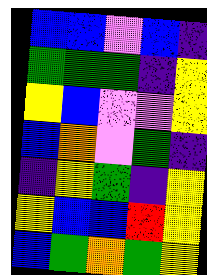[["blue", "blue", "violet", "blue", "indigo"], ["green", "green", "green", "indigo", "yellow"], ["yellow", "blue", "violet", "violet", "yellow"], ["blue", "orange", "violet", "green", "indigo"], ["indigo", "yellow", "green", "indigo", "yellow"], ["yellow", "blue", "blue", "red", "yellow"], ["blue", "green", "orange", "green", "yellow"]]